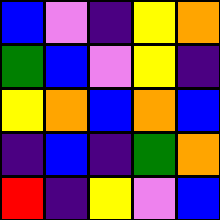[["blue", "violet", "indigo", "yellow", "orange"], ["green", "blue", "violet", "yellow", "indigo"], ["yellow", "orange", "blue", "orange", "blue"], ["indigo", "blue", "indigo", "green", "orange"], ["red", "indigo", "yellow", "violet", "blue"]]